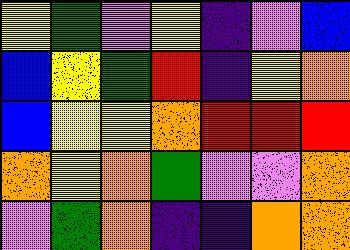[["yellow", "green", "violet", "yellow", "indigo", "violet", "blue"], ["blue", "yellow", "green", "red", "indigo", "yellow", "orange"], ["blue", "yellow", "yellow", "orange", "red", "red", "red"], ["orange", "yellow", "orange", "green", "violet", "violet", "orange"], ["violet", "green", "orange", "indigo", "indigo", "orange", "orange"]]